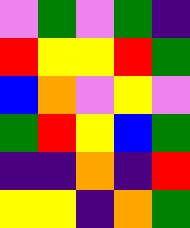[["violet", "green", "violet", "green", "indigo"], ["red", "yellow", "yellow", "red", "green"], ["blue", "orange", "violet", "yellow", "violet"], ["green", "red", "yellow", "blue", "green"], ["indigo", "indigo", "orange", "indigo", "red"], ["yellow", "yellow", "indigo", "orange", "green"]]